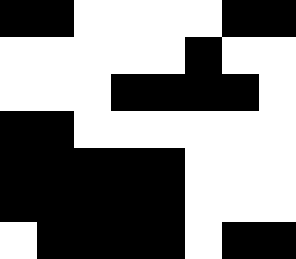[["black", "black", "white", "white", "white", "white", "black", "black"], ["white", "white", "white", "white", "white", "black", "white", "white"], ["white", "white", "white", "black", "black", "black", "black", "white"], ["black", "black", "white", "white", "white", "white", "white", "white"], ["black", "black", "black", "black", "black", "white", "white", "white"], ["black", "black", "black", "black", "black", "white", "white", "white"], ["white", "black", "black", "black", "black", "white", "black", "black"]]